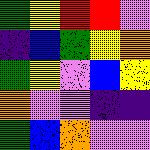[["green", "yellow", "red", "red", "violet"], ["indigo", "blue", "green", "yellow", "orange"], ["green", "yellow", "violet", "blue", "yellow"], ["orange", "violet", "violet", "indigo", "indigo"], ["green", "blue", "orange", "violet", "violet"]]